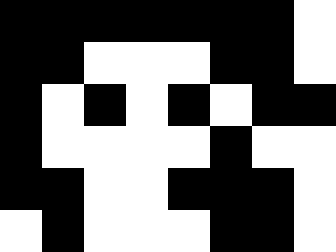[["black", "black", "black", "black", "black", "black", "black", "white"], ["black", "black", "white", "white", "white", "black", "black", "white"], ["black", "white", "black", "white", "black", "white", "black", "black"], ["black", "white", "white", "white", "white", "black", "white", "white"], ["black", "black", "white", "white", "black", "black", "black", "white"], ["white", "black", "white", "white", "white", "black", "black", "white"]]